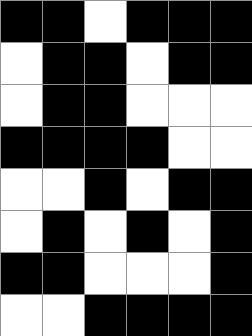[["black", "black", "white", "black", "black", "black"], ["white", "black", "black", "white", "black", "black"], ["white", "black", "black", "white", "white", "white"], ["black", "black", "black", "black", "white", "white"], ["white", "white", "black", "white", "black", "black"], ["white", "black", "white", "black", "white", "black"], ["black", "black", "white", "white", "white", "black"], ["white", "white", "black", "black", "black", "black"]]